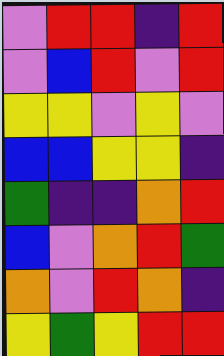[["violet", "red", "red", "indigo", "red"], ["violet", "blue", "red", "violet", "red"], ["yellow", "yellow", "violet", "yellow", "violet"], ["blue", "blue", "yellow", "yellow", "indigo"], ["green", "indigo", "indigo", "orange", "red"], ["blue", "violet", "orange", "red", "green"], ["orange", "violet", "red", "orange", "indigo"], ["yellow", "green", "yellow", "red", "red"]]